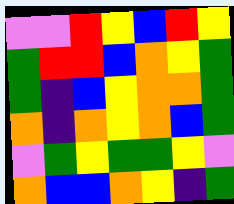[["violet", "violet", "red", "yellow", "blue", "red", "yellow"], ["green", "red", "red", "blue", "orange", "yellow", "green"], ["green", "indigo", "blue", "yellow", "orange", "orange", "green"], ["orange", "indigo", "orange", "yellow", "orange", "blue", "green"], ["violet", "green", "yellow", "green", "green", "yellow", "violet"], ["orange", "blue", "blue", "orange", "yellow", "indigo", "green"]]